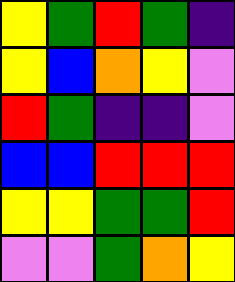[["yellow", "green", "red", "green", "indigo"], ["yellow", "blue", "orange", "yellow", "violet"], ["red", "green", "indigo", "indigo", "violet"], ["blue", "blue", "red", "red", "red"], ["yellow", "yellow", "green", "green", "red"], ["violet", "violet", "green", "orange", "yellow"]]